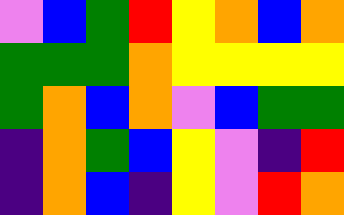[["violet", "blue", "green", "red", "yellow", "orange", "blue", "orange"], ["green", "green", "green", "orange", "yellow", "yellow", "yellow", "yellow"], ["green", "orange", "blue", "orange", "violet", "blue", "green", "green"], ["indigo", "orange", "green", "blue", "yellow", "violet", "indigo", "red"], ["indigo", "orange", "blue", "indigo", "yellow", "violet", "red", "orange"]]